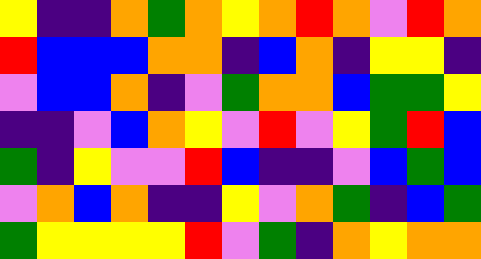[["yellow", "indigo", "indigo", "orange", "green", "orange", "yellow", "orange", "red", "orange", "violet", "red", "orange"], ["red", "blue", "blue", "blue", "orange", "orange", "indigo", "blue", "orange", "indigo", "yellow", "yellow", "indigo"], ["violet", "blue", "blue", "orange", "indigo", "violet", "green", "orange", "orange", "blue", "green", "green", "yellow"], ["indigo", "indigo", "violet", "blue", "orange", "yellow", "violet", "red", "violet", "yellow", "green", "red", "blue"], ["green", "indigo", "yellow", "violet", "violet", "red", "blue", "indigo", "indigo", "violet", "blue", "green", "blue"], ["violet", "orange", "blue", "orange", "indigo", "indigo", "yellow", "violet", "orange", "green", "indigo", "blue", "green"], ["green", "yellow", "yellow", "yellow", "yellow", "red", "violet", "green", "indigo", "orange", "yellow", "orange", "orange"]]